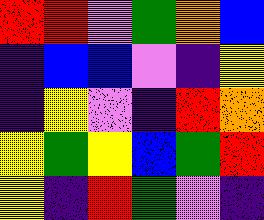[["red", "red", "violet", "green", "orange", "blue"], ["indigo", "blue", "blue", "violet", "indigo", "yellow"], ["indigo", "yellow", "violet", "indigo", "red", "orange"], ["yellow", "green", "yellow", "blue", "green", "red"], ["yellow", "indigo", "red", "green", "violet", "indigo"]]